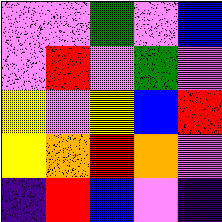[["violet", "violet", "green", "violet", "blue"], ["violet", "red", "violet", "green", "violet"], ["yellow", "violet", "yellow", "blue", "red"], ["yellow", "orange", "red", "orange", "violet"], ["indigo", "red", "blue", "violet", "indigo"]]